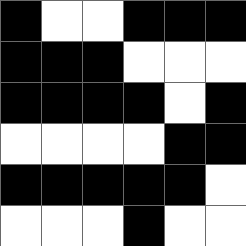[["black", "white", "white", "black", "black", "black"], ["black", "black", "black", "white", "white", "white"], ["black", "black", "black", "black", "white", "black"], ["white", "white", "white", "white", "black", "black"], ["black", "black", "black", "black", "black", "white"], ["white", "white", "white", "black", "white", "white"]]